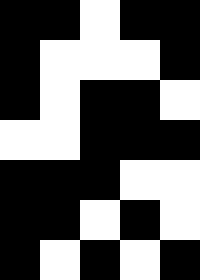[["black", "black", "white", "black", "black"], ["black", "white", "white", "white", "black"], ["black", "white", "black", "black", "white"], ["white", "white", "black", "black", "black"], ["black", "black", "black", "white", "white"], ["black", "black", "white", "black", "white"], ["black", "white", "black", "white", "black"]]